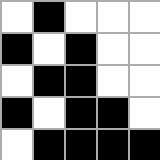[["white", "black", "white", "white", "white"], ["black", "white", "black", "white", "white"], ["white", "black", "black", "white", "white"], ["black", "white", "black", "black", "white"], ["white", "black", "black", "black", "black"]]